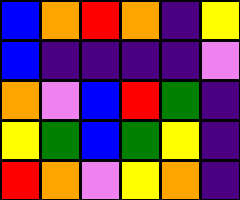[["blue", "orange", "red", "orange", "indigo", "yellow"], ["blue", "indigo", "indigo", "indigo", "indigo", "violet"], ["orange", "violet", "blue", "red", "green", "indigo"], ["yellow", "green", "blue", "green", "yellow", "indigo"], ["red", "orange", "violet", "yellow", "orange", "indigo"]]